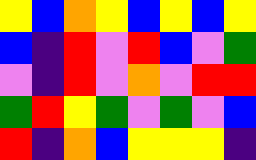[["yellow", "blue", "orange", "yellow", "blue", "yellow", "blue", "yellow"], ["blue", "indigo", "red", "violet", "red", "blue", "violet", "green"], ["violet", "indigo", "red", "violet", "orange", "violet", "red", "red"], ["green", "red", "yellow", "green", "violet", "green", "violet", "blue"], ["red", "indigo", "orange", "blue", "yellow", "yellow", "yellow", "indigo"]]